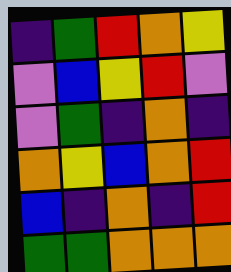[["indigo", "green", "red", "orange", "yellow"], ["violet", "blue", "yellow", "red", "violet"], ["violet", "green", "indigo", "orange", "indigo"], ["orange", "yellow", "blue", "orange", "red"], ["blue", "indigo", "orange", "indigo", "red"], ["green", "green", "orange", "orange", "orange"]]